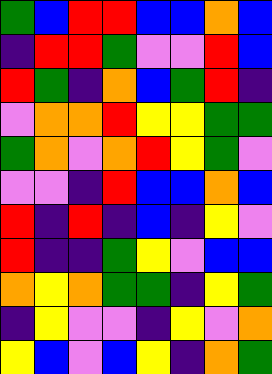[["green", "blue", "red", "red", "blue", "blue", "orange", "blue"], ["indigo", "red", "red", "green", "violet", "violet", "red", "blue"], ["red", "green", "indigo", "orange", "blue", "green", "red", "indigo"], ["violet", "orange", "orange", "red", "yellow", "yellow", "green", "green"], ["green", "orange", "violet", "orange", "red", "yellow", "green", "violet"], ["violet", "violet", "indigo", "red", "blue", "blue", "orange", "blue"], ["red", "indigo", "red", "indigo", "blue", "indigo", "yellow", "violet"], ["red", "indigo", "indigo", "green", "yellow", "violet", "blue", "blue"], ["orange", "yellow", "orange", "green", "green", "indigo", "yellow", "green"], ["indigo", "yellow", "violet", "violet", "indigo", "yellow", "violet", "orange"], ["yellow", "blue", "violet", "blue", "yellow", "indigo", "orange", "green"]]